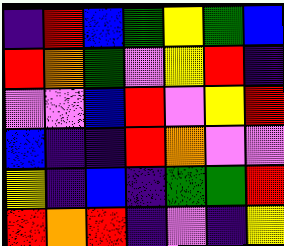[["indigo", "red", "blue", "green", "yellow", "green", "blue"], ["red", "orange", "green", "violet", "yellow", "red", "indigo"], ["violet", "violet", "blue", "red", "violet", "yellow", "red"], ["blue", "indigo", "indigo", "red", "orange", "violet", "violet"], ["yellow", "indigo", "blue", "indigo", "green", "green", "red"], ["red", "orange", "red", "indigo", "violet", "indigo", "yellow"]]